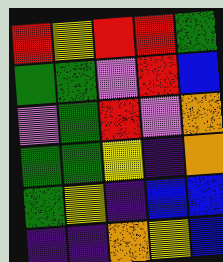[["red", "yellow", "red", "red", "green"], ["green", "green", "violet", "red", "blue"], ["violet", "green", "red", "violet", "orange"], ["green", "green", "yellow", "indigo", "orange"], ["green", "yellow", "indigo", "blue", "blue"], ["indigo", "indigo", "orange", "yellow", "blue"]]